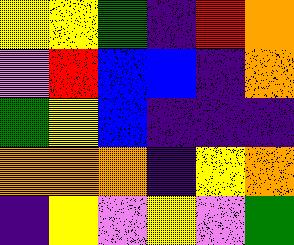[["yellow", "yellow", "green", "indigo", "red", "orange"], ["violet", "red", "blue", "blue", "indigo", "orange"], ["green", "yellow", "blue", "indigo", "indigo", "indigo"], ["orange", "orange", "orange", "indigo", "yellow", "orange"], ["indigo", "yellow", "violet", "yellow", "violet", "green"]]